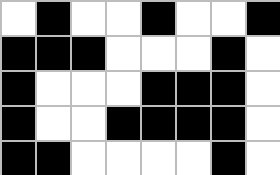[["white", "black", "white", "white", "black", "white", "white", "black"], ["black", "black", "black", "white", "white", "white", "black", "white"], ["black", "white", "white", "white", "black", "black", "black", "white"], ["black", "white", "white", "black", "black", "black", "black", "white"], ["black", "black", "white", "white", "white", "white", "black", "white"]]